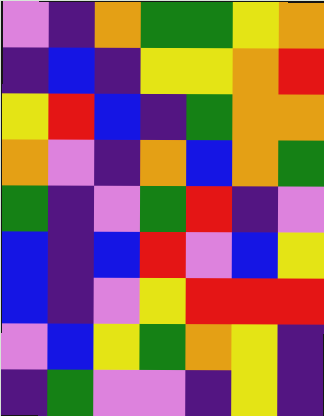[["violet", "indigo", "orange", "green", "green", "yellow", "orange"], ["indigo", "blue", "indigo", "yellow", "yellow", "orange", "red"], ["yellow", "red", "blue", "indigo", "green", "orange", "orange"], ["orange", "violet", "indigo", "orange", "blue", "orange", "green"], ["green", "indigo", "violet", "green", "red", "indigo", "violet"], ["blue", "indigo", "blue", "red", "violet", "blue", "yellow"], ["blue", "indigo", "violet", "yellow", "red", "red", "red"], ["violet", "blue", "yellow", "green", "orange", "yellow", "indigo"], ["indigo", "green", "violet", "violet", "indigo", "yellow", "indigo"]]